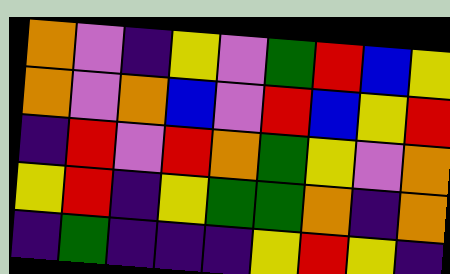[["orange", "violet", "indigo", "yellow", "violet", "green", "red", "blue", "yellow"], ["orange", "violet", "orange", "blue", "violet", "red", "blue", "yellow", "red"], ["indigo", "red", "violet", "red", "orange", "green", "yellow", "violet", "orange"], ["yellow", "red", "indigo", "yellow", "green", "green", "orange", "indigo", "orange"], ["indigo", "green", "indigo", "indigo", "indigo", "yellow", "red", "yellow", "indigo"]]